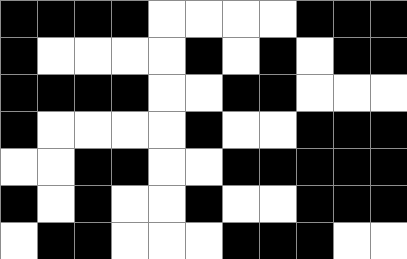[["black", "black", "black", "black", "white", "white", "white", "white", "black", "black", "black"], ["black", "white", "white", "white", "white", "black", "white", "black", "white", "black", "black"], ["black", "black", "black", "black", "white", "white", "black", "black", "white", "white", "white"], ["black", "white", "white", "white", "white", "black", "white", "white", "black", "black", "black"], ["white", "white", "black", "black", "white", "white", "black", "black", "black", "black", "black"], ["black", "white", "black", "white", "white", "black", "white", "white", "black", "black", "black"], ["white", "black", "black", "white", "white", "white", "black", "black", "black", "white", "white"]]